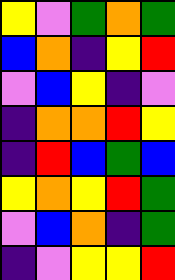[["yellow", "violet", "green", "orange", "green"], ["blue", "orange", "indigo", "yellow", "red"], ["violet", "blue", "yellow", "indigo", "violet"], ["indigo", "orange", "orange", "red", "yellow"], ["indigo", "red", "blue", "green", "blue"], ["yellow", "orange", "yellow", "red", "green"], ["violet", "blue", "orange", "indigo", "green"], ["indigo", "violet", "yellow", "yellow", "red"]]